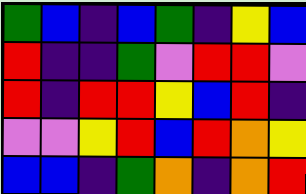[["green", "blue", "indigo", "blue", "green", "indigo", "yellow", "blue"], ["red", "indigo", "indigo", "green", "violet", "red", "red", "violet"], ["red", "indigo", "red", "red", "yellow", "blue", "red", "indigo"], ["violet", "violet", "yellow", "red", "blue", "red", "orange", "yellow"], ["blue", "blue", "indigo", "green", "orange", "indigo", "orange", "red"]]